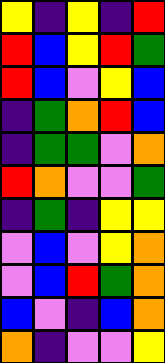[["yellow", "indigo", "yellow", "indigo", "red"], ["red", "blue", "yellow", "red", "green"], ["red", "blue", "violet", "yellow", "blue"], ["indigo", "green", "orange", "red", "blue"], ["indigo", "green", "green", "violet", "orange"], ["red", "orange", "violet", "violet", "green"], ["indigo", "green", "indigo", "yellow", "yellow"], ["violet", "blue", "violet", "yellow", "orange"], ["violet", "blue", "red", "green", "orange"], ["blue", "violet", "indigo", "blue", "orange"], ["orange", "indigo", "violet", "violet", "yellow"]]